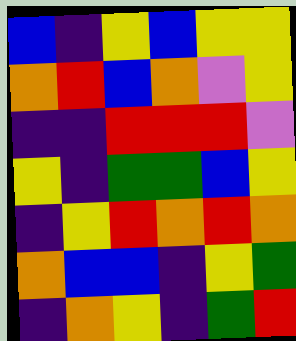[["blue", "indigo", "yellow", "blue", "yellow", "yellow"], ["orange", "red", "blue", "orange", "violet", "yellow"], ["indigo", "indigo", "red", "red", "red", "violet"], ["yellow", "indigo", "green", "green", "blue", "yellow"], ["indigo", "yellow", "red", "orange", "red", "orange"], ["orange", "blue", "blue", "indigo", "yellow", "green"], ["indigo", "orange", "yellow", "indigo", "green", "red"]]